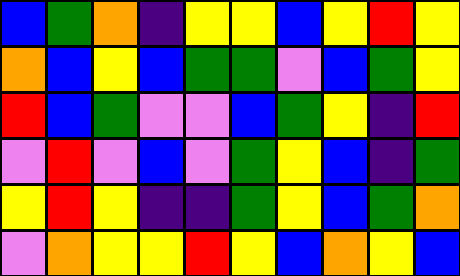[["blue", "green", "orange", "indigo", "yellow", "yellow", "blue", "yellow", "red", "yellow"], ["orange", "blue", "yellow", "blue", "green", "green", "violet", "blue", "green", "yellow"], ["red", "blue", "green", "violet", "violet", "blue", "green", "yellow", "indigo", "red"], ["violet", "red", "violet", "blue", "violet", "green", "yellow", "blue", "indigo", "green"], ["yellow", "red", "yellow", "indigo", "indigo", "green", "yellow", "blue", "green", "orange"], ["violet", "orange", "yellow", "yellow", "red", "yellow", "blue", "orange", "yellow", "blue"]]